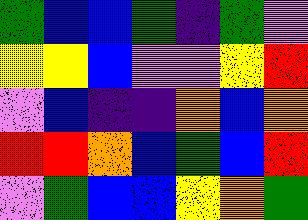[["green", "blue", "blue", "green", "indigo", "green", "violet"], ["yellow", "yellow", "blue", "violet", "violet", "yellow", "red"], ["violet", "blue", "indigo", "indigo", "orange", "blue", "orange"], ["red", "red", "orange", "blue", "green", "blue", "red"], ["violet", "green", "blue", "blue", "yellow", "orange", "green"]]